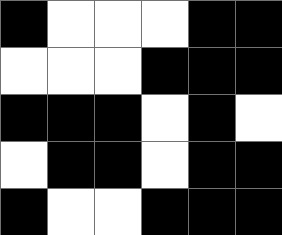[["black", "white", "white", "white", "black", "black"], ["white", "white", "white", "black", "black", "black"], ["black", "black", "black", "white", "black", "white"], ["white", "black", "black", "white", "black", "black"], ["black", "white", "white", "black", "black", "black"]]